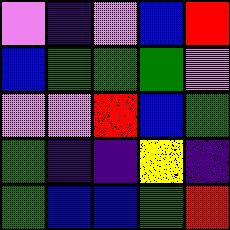[["violet", "indigo", "violet", "blue", "red"], ["blue", "green", "green", "green", "violet"], ["violet", "violet", "red", "blue", "green"], ["green", "indigo", "indigo", "yellow", "indigo"], ["green", "blue", "blue", "green", "red"]]